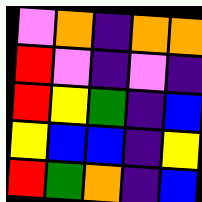[["violet", "orange", "indigo", "orange", "orange"], ["red", "violet", "indigo", "violet", "indigo"], ["red", "yellow", "green", "indigo", "blue"], ["yellow", "blue", "blue", "indigo", "yellow"], ["red", "green", "orange", "indigo", "blue"]]